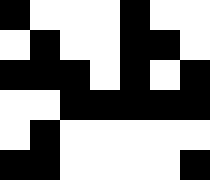[["black", "white", "white", "white", "black", "white", "white"], ["white", "black", "white", "white", "black", "black", "white"], ["black", "black", "black", "white", "black", "white", "black"], ["white", "white", "black", "black", "black", "black", "black"], ["white", "black", "white", "white", "white", "white", "white"], ["black", "black", "white", "white", "white", "white", "black"]]